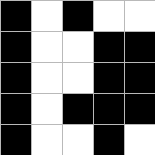[["black", "white", "black", "white", "white"], ["black", "white", "white", "black", "black"], ["black", "white", "white", "black", "black"], ["black", "white", "black", "black", "black"], ["black", "white", "white", "black", "white"]]